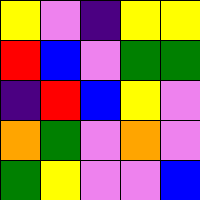[["yellow", "violet", "indigo", "yellow", "yellow"], ["red", "blue", "violet", "green", "green"], ["indigo", "red", "blue", "yellow", "violet"], ["orange", "green", "violet", "orange", "violet"], ["green", "yellow", "violet", "violet", "blue"]]